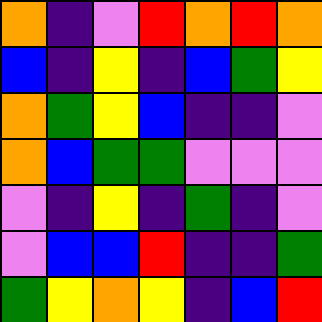[["orange", "indigo", "violet", "red", "orange", "red", "orange"], ["blue", "indigo", "yellow", "indigo", "blue", "green", "yellow"], ["orange", "green", "yellow", "blue", "indigo", "indigo", "violet"], ["orange", "blue", "green", "green", "violet", "violet", "violet"], ["violet", "indigo", "yellow", "indigo", "green", "indigo", "violet"], ["violet", "blue", "blue", "red", "indigo", "indigo", "green"], ["green", "yellow", "orange", "yellow", "indigo", "blue", "red"]]